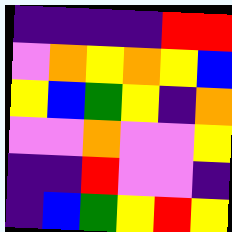[["indigo", "indigo", "indigo", "indigo", "red", "red"], ["violet", "orange", "yellow", "orange", "yellow", "blue"], ["yellow", "blue", "green", "yellow", "indigo", "orange"], ["violet", "violet", "orange", "violet", "violet", "yellow"], ["indigo", "indigo", "red", "violet", "violet", "indigo"], ["indigo", "blue", "green", "yellow", "red", "yellow"]]